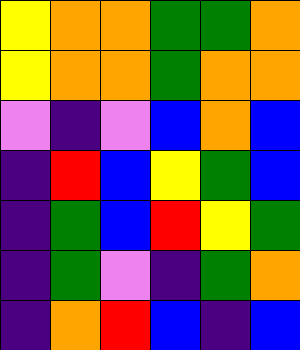[["yellow", "orange", "orange", "green", "green", "orange"], ["yellow", "orange", "orange", "green", "orange", "orange"], ["violet", "indigo", "violet", "blue", "orange", "blue"], ["indigo", "red", "blue", "yellow", "green", "blue"], ["indigo", "green", "blue", "red", "yellow", "green"], ["indigo", "green", "violet", "indigo", "green", "orange"], ["indigo", "orange", "red", "blue", "indigo", "blue"]]